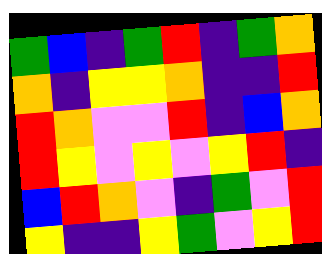[["green", "blue", "indigo", "green", "red", "indigo", "green", "orange"], ["orange", "indigo", "yellow", "yellow", "orange", "indigo", "indigo", "red"], ["red", "orange", "violet", "violet", "red", "indigo", "blue", "orange"], ["red", "yellow", "violet", "yellow", "violet", "yellow", "red", "indigo"], ["blue", "red", "orange", "violet", "indigo", "green", "violet", "red"], ["yellow", "indigo", "indigo", "yellow", "green", "violet", "yellow", "red"]]